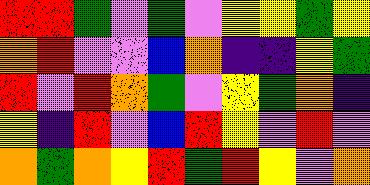[["red", "red", "green", "violet", "green", "violet", "yellow", "yellow", "green", "yellow"], ["orange", "red", "violet", "violet", "blue", "orange", "indigo", "indigo", "yellow", "green"], ["red", "violet", "red", "orange", "green", "violet", "yellow", "green", "orange", "indigo"], ["yellow", "indigo", "red", "violet", "blue", "red", "yellow", "violet", "red", "violet"], ["orange", "green", "orange", "yellow", "red", "green", "red", "yellow", "violet", "orange"]]